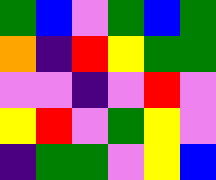[["green", "blue", "violet", "green", "blue", "green"], ["orange", "indigo", "red", "yellow", "green", "green"], ["violet", "violet", "indigo", "violet", "red", "violet"], ["yellow", "red", "violet", "green", "yellow", "violet"], ["indigo", "green", "green", "violet", "yellow", "blue"]]